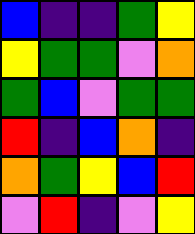[["blue", "indigo", "indigo", "green", "yellow"], ["yellow", "green", "green", "violet", "orange"], ["green", "blue", "violet", "green", "green"], ["red", "indigo", "blue", "orange", "indigo"], ["orange", "green", "yellow", "blue", "red"], ["violet", "red", "indigo", "violet", "yellow"]]